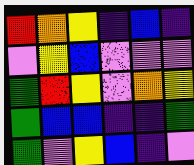[["red", "orange", "yellow", "indigo", "blue", "indigo"], ["violet", "yellow", "blue", "violet", "violet", "violet"], ["green", "red", "yellow", "violet", "orange", "yellow"], ["green", "blue", "blue", "indigo", "indigo", "green"], ["green", "violet", "yellow", "blue", "indigo", "violet"]]